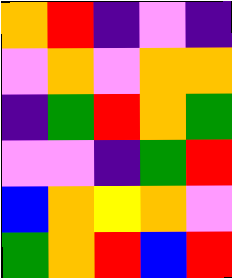[["orange", "red", "indigo", "violet", "indigo"], ["violet", "orange", "violet", "orange", "orange"], ["indigo", "green", "red", "orange", "green"], ["violet", "violet", "indigo", "green", "red"], ["blue", "orange", "yellow", "orange", "violet"], ["green", "orange", "red", "blue", "red"]]